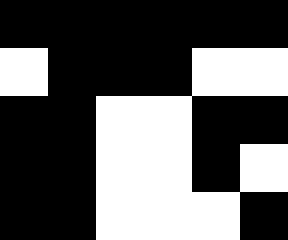[["black", "black", "black", "black", "black", "black"], ["white", "black", "black", "black", "white", "white"], ["black", "black", "white", "white", "black", "black"], ["black", "black", "white", "white", "black", "white"], ["black", "black", "white", "white", "white", "black"]]